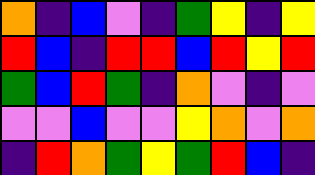[["orange", "indigo", "blue", "violet", "indigo", "green", "yellow", "indigo", "yellow"], ["red", "blue", "indigo", "red", "red", "blue", "red", "yellow", "red"], ["green", "blue", "red", "green", "indigo", "orange", "violet", "indigo", "violet"], ["violet", "violet", "blue", "violet", "violet", "yellow", "orange", "violet", "orange"], ["indigo", "red", "orange", "green", "yellow", "green", "red", "blue", "indigo"]]